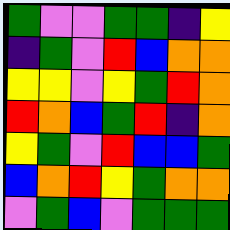[["green", "violet", "violet", "green", "green", "indigo", "yellow"], ["indigo", "green", "violet", "red", "blue", "orange", "orange"], ["yellow", "yellow", "violet", "yellow", "green", "red", "orange"], ["red", "orange", "blue", "green", "red", "indigo", "orange"], ["yellow", "green", "violet", "red", "blue", "blue", "green"], ["blue", "orange", "red", "yellow", "green", "orange", "orange"], ["violet", "green", "blue", "violet", "green", "green", "green"]]